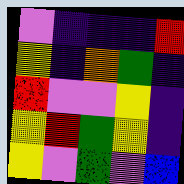[["violet", "indigo", "indigo", "indigo", "red"], ["yellow", "indigo", "orange", "green", "indigo"], ["red", "violet", "violet", "yellow", "indigo"], ["yellow", "red", "green", "yellow", "indigo"], ["yellow", "violet", "green", "violet", "blue"]]